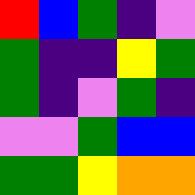[["red", "blue", "green", "indigo", "violet"], ["green", "indigo", "indigo", "yellow", "green"], ["green", "indigo", "violet", "green", "indigo"], ["violet", "violet", "green", "blue", "blue"], ["green", "green", "yellow", "orange", "orange"]]